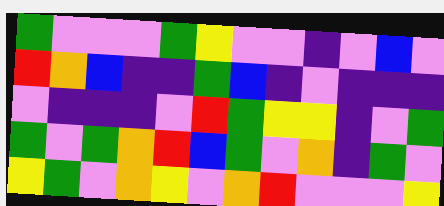[["green", "violet", "violet", "violet", "green", "yellow", "violet", "violet", "indigo", "violet", "blue", "violet"], ["red", "orange", "blue", "indigo", "indigo", "green", "blue", "indigo", "violet", "indigo", "indigo", "indigo"], ["violet", "indigo", "indigo", "indigo", "violet", "red", "green", "yellow", "yellow", "indigo", "violet", "green"], ["green", "violet", "green", "orange", "red", "blue", "green", "violet", "orange", "indigo", "green", "violet"], ["yellow", "green", "violet", "orange", "yellow", "violet", "orange", "red", "violet", "violet", "violet", "yellow"]]